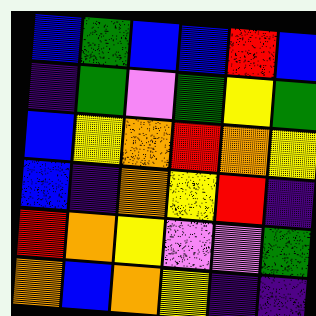[["blue", "green", "blue", "blue", "red", "blue"], ["indigo", "green", "violet", "green", "yellow", "green"], ["blue", "yellow", "orange", "red", "orange", "yellow"], ["blue", "indigo", "orange", "yellow", "red", "indigo"], ["red", "orange", "yellow", "violet", "violet", "green"], ["orange", "blue", "orange", "yellow", "indigo", "indigo"]]